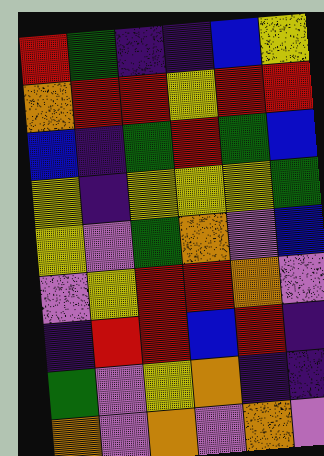[["red", "green", "indigo", "indigo", "blue", "yellow"], ["orange", "red", "red", "yellow", "red", "red"], ["blue", "indigo", "green", "red", "green", "blue"], ["yellow", "indigo", "yellow", "yellow", "yellow", "green"], ["yellow", "violet", "green", "orange", "violet", "blue"], ["violet", "yellow", "red", "red", "orange", "violet"], ["indigo", "red", "red", "blue", "red", "indigo"], ["green", "violet", "yellow", "orange", "indigo", "indigo"], ["orange", "violet", "orange", "violet", "orange", "violet"]]